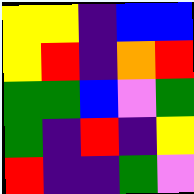[["yellow", "yellow", "indigo", "blue", "blue"], ["yellow", "red", "indigo", "orange", "red"], ["green", "green", "blue", "violet", "green"], ["green", "indigo", "red", "indigo", "yellow"], ["red", "indigo", "indigo", "green", "violet"]]